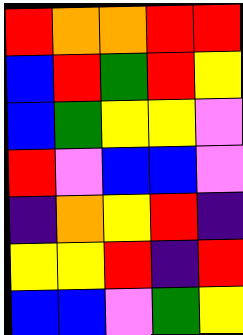[["red", "orange", "orange", "red", "red"], ["blue", "red", "green", "red", "yellow"], ["blue", "green", "yellow", "yellow", "violet"], ["red", "violet", "blue", "blue", "violet"], ["indigo", "orange", "yellow", "red", "indigo"], ["yellow", "yellow", "red", "indigo", "red"], ["blue", "blue", "violet", "green", "yellow"]]